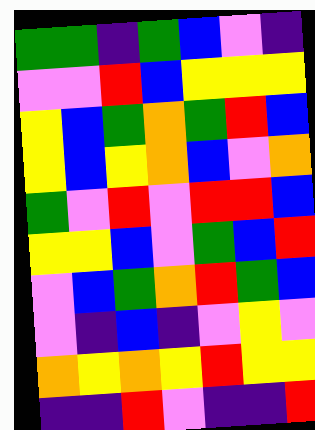[["green", "green", "indigo", "green", "blue", "violet", "indigo"], ["violet", "violet", "red", "blue", "yellow", "yellow", "yellow"], ["yellow", "blue", "green", "orange", "green", "red", "blue"], ["yellow", "blue", "yellow", "orange", "blue", "violet", "orange"], ["green", "violet", "red", "violet", "red", "red", "blue"], ["yellow", "yellow", "blue", "violet", "green", "blue", "red"], ["violet", "blue", "green", "orange", "red", "green", "blue"], ["violet", "indigo", "blue", "indigo", "violet", "yellow", "violet"], ["orange", "yellow", "orange", "yellow", "red", "yellow", "yellow"], ["indigo", "indigo", "red", "violet", "indigo", "indigo", "red"]]